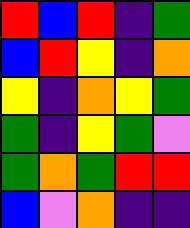[["red", "blue", "red", "indigo", "green"], ["blue", "red", "yellow", "indigo", "orange"], ["yellow", "indigo", "orange", "yellow", "green"], ["green", "indigo", "yellow", "green", "violet"], ["green", "orange", "green", "red", "red"], ["blue", "violet", "orange", "indigo", "indigo"]]